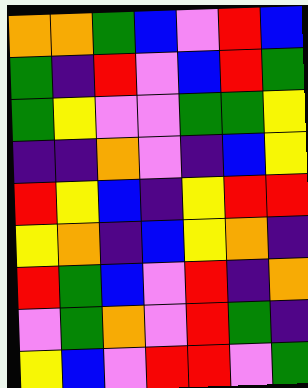[["orange", "orange", "green", "blue", "violet", "red", "blue"], ["green", "indigo", "red", "violet", "blue", "red", "green"], ["green", "yellow", "violet", "violet", "green", "green", "yellow"], ["indigo", "indigo", "orange", "violet", "indigo", "blue", "yellow"], ["red", "yellow", "blue", "indigo", "yellow", "red", "red"], ["yellow", "orange", "indigo", "blue", "yellow", "orange", "indigo"], ["red", "green", "blue", "violet", "red", "indigo", "orange"], ["violet", "green", "orange", "violet", "red", "green", "indigo"], ["yellow", "blue", "violet", "red", "red", "violet", "green"]]